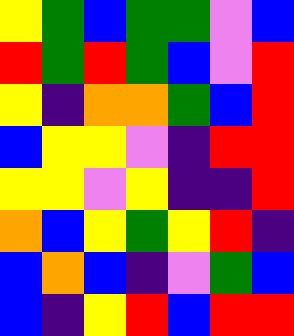[["yellow", "green", "blue", "green", "green", "violet", "blue"], ["red", "green", "red", "green", "blue", "violet", "red"], ["yellow", "indigo", "orange", "orange", "green", "blue", "red"], ["blue", "yellow", "yellow", "violet", "indigo", "red", "red"], ["yellow", "yellow", "violet", "yellow", "indigo", "indigo", "red"], ["orange", "blue", "yellow", "green", "yellow", "red", "indigo"], ["blue", "orange", "blue", "indigo", "violet", "green", "blue"], ["blue", "indigo", "yellow", "red", "blue", "red", "red"]]